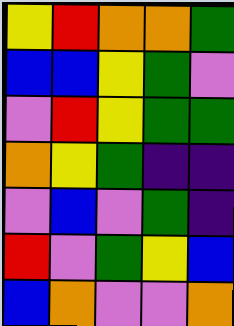[["yellow", "red", "orange", "orange", "green"], ["blue", "blue", "yellow", "green", "violet"], ["violet", "red", "yellow", "green", "green"], ["orange", "yellow", "green", "indigo", "indigo"], ["violet", "blue", "violet", "green", "indigo"], ["red", "violet", "green", "yellow", "blue"], ["blue", "orange", "violet", "violet", "orange"]]